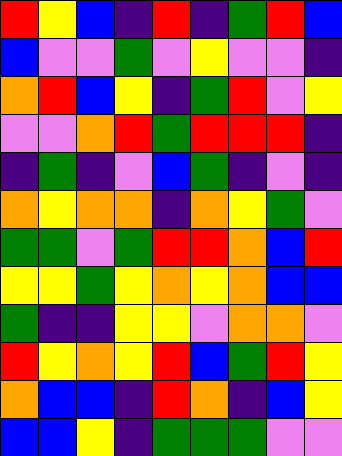[["red", "yellow", "blue", "indigo", "red", "indigo", "green", "red", "blue"], ["blue", "violet", "violet", "green", "violet", "yellow", "violet", "violet", "indigo"], ["orange", "red", "blue", "yellow", "indigo", "green", "red", "violet", "yellow"], ["violet", "violet", "orange", "red", "green", "red", "red", "red", "indigo"], ["indigo", "green", "indigo", "violet", "blue", "green", "indigo", "violet", "indigo"], ["orange", "yellow", "orange", "orange", "indigo", "orange", "yellow", "green", "violet"], ["green", "green", "violet", "green", "red", "red", "orange", "blue", "red"], ["yellow", "yellow", "green", "yellow", "orange", "yellow", "orange", "blue", "blue"], ["green", "indigo", "indigo", "yellow", "yellow", "violet", "orange", "orange", "violet"], ["red", "yellow", "orange", "yellow", "red", "blue", "green", "red", "yellow"], ["orange", "blue", "blue", "indigo", "red", "orange", "indigo", "blue", "yellow"], ["blue", "blue", "yellow", "indigo", "green", "green", "green", "violet", "violet"]]